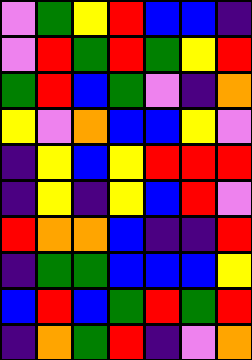[["violet", "green", "yellow", "red", "blue", "blue", "indigo"], ["violet", "red", "green", "red", "green", "yellow", "red"], ["green", "red", "blue", "green", "violet", "indigo", "orange"], ["yellow", "violet", "orange", "blue", "blue", "yellow", "violet"], ["indigo", "yellow", "blue", "yellow", "red", "red", "red"], ["indigo", "yellow", "indigo", "yellow", "blue", "red", "violet"], ["red", "orange", "orange", "blue", "indigo", "indigo", "red"], ["indigo", "green", "green", "blue", "blue", "blue", "yellow"], ["blue", "red", "blue", "green", "red", "green", "red"], ["indigo", "orange", "green", "red", "indigo", "violet", "orange"]]